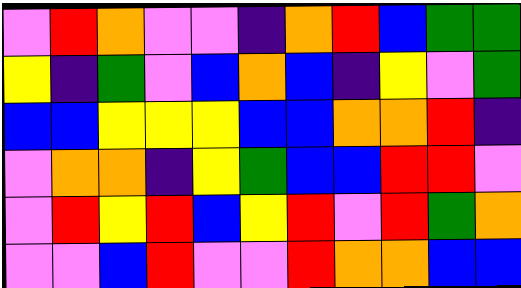[["violet", "red", "orange", "violet", "violet", "indigo", "orange", "red", "blue", "green", "green"], ["yellow", "indigo", "green", "violet", "blue", "orange", "blue", "indigo", "yellow", "violet", "green"], ["blue", "blue", "yellow", "yellow", "yellow", "blue", "blue", "orange", "orange", "red", "indigo"], ["violet", "orange", "orange", "indigo", "yellow", "green", "blue", "blue", "red", "red", "violet"], ["violet", "red", "yellow", "red", "blue", "yellow", "red", "violet", "red", "green", "orange"], ["violet", "violet", "blue", "red", "violet", "violet", "red", "orange", "orange", "blue", "blue"]]